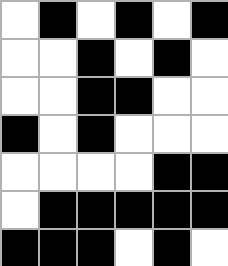[["white", "black", "white", "black", "white", "black"], ["white", "white", "black", "white", "black", "white"], ["white", "white", "black", "black", "white", "white"], ["black", "white", "black", "white", "white", "white"], ["white", "white", "white", "white", "black", "black"], ["white", "black", "black", "black", "black", "black"], ["black", "black", "black", "white", "black", "white"]]